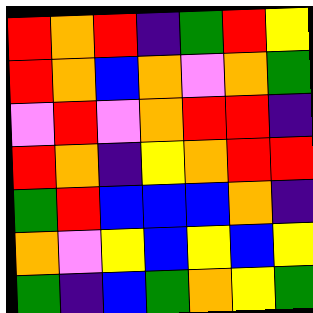[["red", "orange", "red", "indigo", "green", "red", "yellow"], ["red", "orange", "blue", "orange", "violet", "orange", "green"], ["violet", "red", "violet", "orange", "red", "red", "indigo"], ["red", "orange", "indigo", "yellow", "orange", "red", "red"], ["green", "red", "blue", "blue", "blue", "orange", "indigo"], ["orange", "violet", "yellow", "blue", "yellow", "blue", "yellow"], ["green", "indigo", "blue", "green", "orange", "yellow", "green"]]